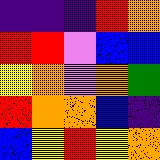[["indigo", "indigo", "indigo", "red", "orange"], ["red", "red", "violet", "blue", "blue"], ["yellow", "orange", "violet", "orange", "green"], ["red", "orange", "orange", "blue", "indigo"], ["blue", "yellow", "red", "yellow", "orange"]]